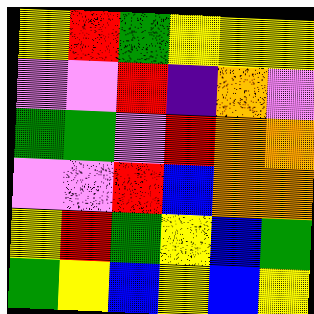[["yellow", "red", "green", "yellow", "yellow", "yellow"], ["violet", "violet", "red", "indigo", "orange", "violet"], ["green", "green", "violet", "red", "orange", "orange"], ["violet", "violet", "red", "blue", "orange", "orange"], ["yellow", "red", "green", "yellow", "blue", "green"], ["green", "yellow", "blue", "yellow", "blue", "yellow"]]